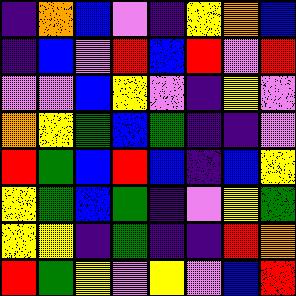[["indigo", "orange", "blue", "violet", "indigo", "yellow", "orange", "blue"], ["indigo", "blue", "violet", "red", "blue", "red", "violet", "red"], ["violet", "violet", "blue", "yellow", "violet", "indigo", "yellow", "violet"], ["orange", "yellow", "green", "blue", "green", "indigo", "indigo", "violet"], ["red", "green", "blue", "red", "blue", "indigo", "blue", "yellow"], ["yellow", "green", "blue", "green", "indigo", "violet", "yellow", "green"], ["yellow", "yellow", "indigo", "green", "indigo", "indigo", "red", "orange"], ["red", "green", "yellow", "violet", "yellow", "violet", "blue", "red"]]